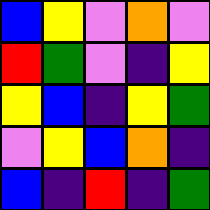[["blue", "yellow", "violet", "orange", "violet"], ["red", "green", "violet", "indigo", "yellow"], ["yellow", "blue", "indigo", "yellow", "green"], ["violet", "yellow", "blue", "orange", "indigo"], ["blue", "indigo", "red", "indigo", "green"]]